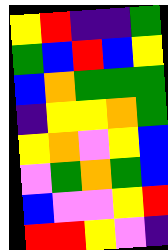[["yellow", "red", "indigo", "indigo", "green"], ["green", "blue", "red", "blue", "yellow"], ["blue", "orange", "green", "green", "green"], ["indigo", "yellow", "yellow", "orange", "green"], ["yellow", "orange", "violet", "yellow", "blue"], ["violet", "green", "orange", "green", "blue"], ["blue", "violet", "violet", "yellow", "red"], ["red", "red", "yellow", "violet", "indigo"]]